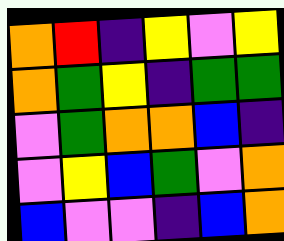[["orange", "red", "indigo", "yellow", "violet", "yellow"], ["orange", "green", "yellow", "indigo", "green", "green"], ["violet", "green", "orange", "orange", "blue", "indigo"], ["violet", "yellow", "blue", "green", "violet", "orange"], ["blue", "violet", "violet", "indigo", "blue", "orange"]]